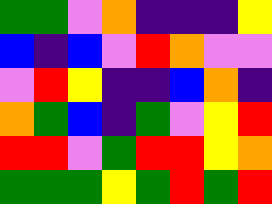[["green", "green", "violet", "orange", "indigo", "indigo", "indigo", "yellow"], ["blue", "indigo", "blue", "violet", "red", "orange", "violet", "violet"], ["violet", "red", "yellow", "indigo", "indigo", "blue", "orange", "indigo"], ["orange", "green", "blue", "indigo", "green", "violet", "yellow", "red"], ["red", "red", "violet", "green", "red", "red", "yellow", "orange"], ["green", "green", "green", "yellow", "green", "red", "green", "red"]]